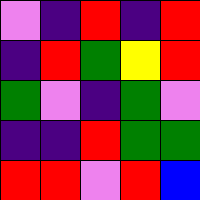[["violet", "indigo", "red", "indigo", "red"], ["indigo", "red", "green", "yellow", "red"], ["green", "violet", "indigo", "green", "violet"], ["indigo", "indigo", "red", "green", "green"], ["red", "red", "violet", "red", "blue"]]